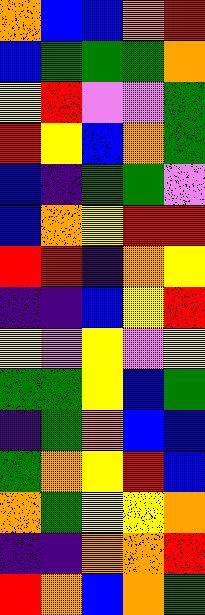[["orange", "blue", "blue", "orange", "red"], ["blue", "green", "green", "green", "orange"], ["yellow", "red", "violet", "violet", "green"], ["red", "yellow", "blue", "orange", "green"], ["blue", "indigo", "green", "green", "violet"], ["blue", "orange", "yellow", "red", "red"], ["red", "red", "indigo", "orange", "yellow"], ["indigo", "indigo", "blue", "yellow", "red"], ["yellow", "violet", "yellow", "violet", "yellow"], ["green", "green", "yellow", "blue", "green"], ["indigo", "green", "orange", "blue", "blue"], ["green", "orange", "yellow", "red", "blue"], ["orange", "green", "yellow", "yellow", "orange"], ["indigo", "indigo", "orange", "orange", "red"], ["red", "orange", "blue", "orange", "green"]]